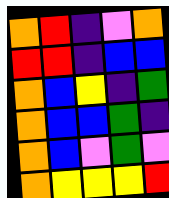[["orange", "red", "indigo", "violet", "orange"], ["red", "red", "indigo", "blue", "blue"], ["orange", "blue", "yellow", "indigo", "green"], ["orange", "blue", "blue", "green", "indigo"], ["orange", "blue", "violet", "green", "violet"], ["orange", "yellow", "yellow", "yellow", "red"]]